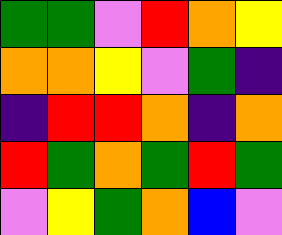[["green", "green", "violet", "red", "orange", "yellow"], ["orange", "orange", "yellow", "violet", "green", "indigo"], ["indigo", "red", "red", "orange", "indigo", "orange"], ["red", "green", "orange", "green", "red", "green"], ["violet", "yellow", "green", "orange", "blue", "violet"]]